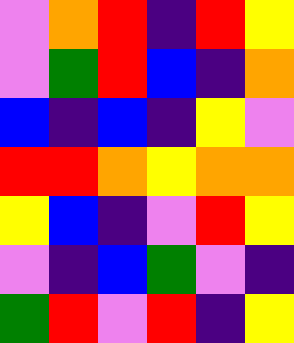[["violet", "orange", "red", "indigo", "red", "yellow"], ["violet", "green", "red", "blue", "indigo", "orange"], ["blue", "indigo", "blue", "indigo", "yellow", "violet"], ["red", "red", "orange", "yellow", "orange", "orange"], ["yellow", "blue", "indigo", "violet", "red", "yellow"], ["violet", "indigo", "blue", "green", "violet", "indigo"], ["green", "red", "violet", "red", "indigo", "yellow"]]